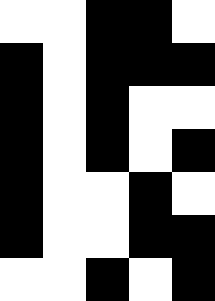[["white", "white", "black", "black", "white"], ["black", "white", "black", "black", "black"], ["black", "white", "black", "white", "white"], ["black", "white", "black", "white", "black"], ["black", "white", "white", "black", "white"], ["black", "white", "white", "black", "black"], ["white", "white", "black", "white", "black"]]